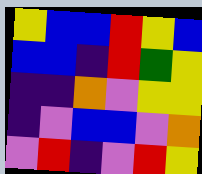[["yellow", "blue", "blue", "red", "yellow", "blue"], ["blue", "blue", "indigo", "red", "green", "yellow"], ["indigo", "indigo", "orange", "violet", "yellow", "yellow"], ["indigo", "violet", "blue", "blue", "violet", "orange"], ["violet", "red", "indigo", "violet", "red", "yellow"]]